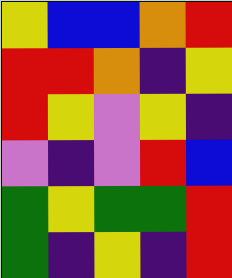[["yellow", "blue", "blue", "orange", "red"], ["red", "red", "orange", "indigo", "yellow"], ["red", "yellow", "violet", "yellow", "indigo"], ["violet", "indigo", "violet", "red", "blue"], ["green", "yellow", "green", "green", "red"], ["green", "indigo", "yellow", "indigo", "red"]]